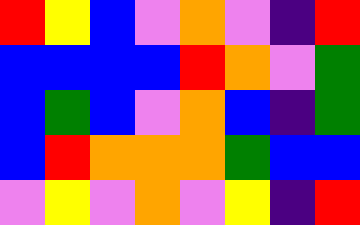[["red", "yellow", "blue", "violet", "orange", "violet", "indigo", "red"], ["blue", "blue", "blue", "blue", "red", "orange", "violet", "green"], ["blue", "green", "blue", "violet", "orange", "blue", "indigo", "green"], ["blue", "red", "orange", "orange", "orange", "green", "blue", "blue"], ["violet", "yellow", "violet", "orange", "violet", "yellow", "indigo", "red"]]